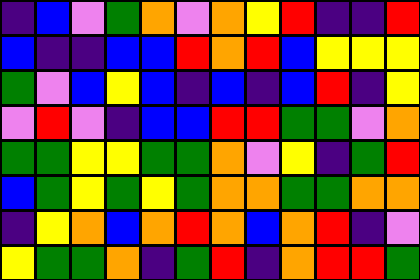[["indigo", "blue", "violet", "green", "orange", "violet", "orange", "yellow", "red", "indigo", "indigo", "red"], ["blue", "indigo", "indigo", "blue", "blue", "red", "orange", "red", "blue", "yellow", "yellow", "yellow"], ["green", "violet", "blue", "yellow", "blue", "indigo", "blue", "indigo", "blue", "red", "indigo", "yellow"], ["violet", "red", "violet", "indigo", "blue", "blue", "red", "red", "green", "green", "violet", "orange"], ["green", "green", "yellow", "yellow", "green", "green", "orange", "violet", "yellow", "indigo", "green", "red"], ["blue", "green", "yellow", "green", "yellow", "green", "orange", "orange", "green", "green", "orange", "orange"], ["indigo", "yellow", "orange", "blue", "orange", "red", "orange", "blue", "orange", "red", "indigo", "violet"], ["yellow", "green", "green", "orange", "indigo", "green", "red", "indigo", "orange", "red", "red", "green"]]